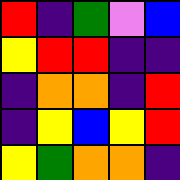[["red", "indigo", "green", "violet", "blue"], ["yellow", "red", "red", "indigo", "indigo"], ["indigo", "orange", "orange", "indigo", "red"], ["indigo", "yellow", "blue", "yellow", "red"], ["yellow", "green", "orange", "orange", "indigo"]]